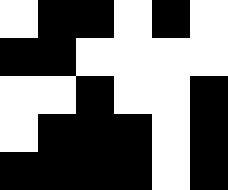[["white", "black", "black", "white", "black", "white"], ["black", "black", "white", "white", "white", "white"], ["white", "white", "black", "white", "white", "black"], ["white", "black", "black", "black", "white", "black"], ["black", "black", "black", "black", "white", "black"]]